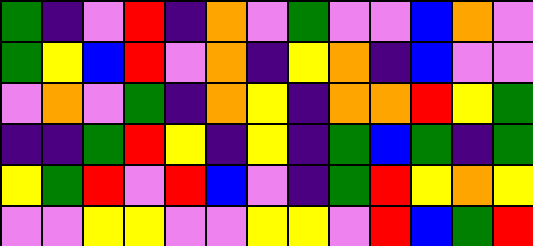[["green", "indigo", "violet", "red", "indigo", "orange", "violet", "green", "violet", "violet", "blue", "orange", "violet"], ["green", "yellow", "blue", "red", "violet", "orange", "indigo", "yellow", "orange", "indigo", "blue", "violet", "violet"], ["violet", "orange", "violet", "green", "indigo", "orange", "yellow", "indigo", "orange", "orange", "red", "yellow", "green"], ["indigo", "indigo", "green", "red", "yellow", "indigo", "yellow", "indigo", "green", "blue", "green", "indigo", "green"], ["yellow", "green", "red", "violet", "red", "blue", "violet", "indigo", "green", "red", "yellow", "orange", "yellow"], ["violet", "violet", "yellow", "yellow", "violet", "violet", "yellow", "yellow", "violet", "red", "blue", "green", "red"]]